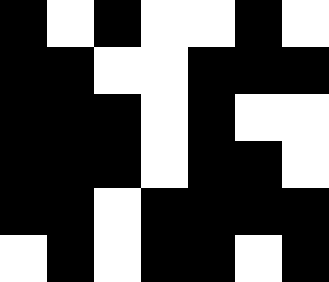[["black", "white", "black", "white", "white", "black", "white"], ["black", "black", "white", "white", "black", "black", "black"], ["black", "black", "black", "white", "black", "white", "white"], ["black", "black", "black", "white", "black", "black", "white"], ["black", "black", "white", "black", "black", "black", "black"], ["white", "black", "white", "black", "black", "white", "black"]]